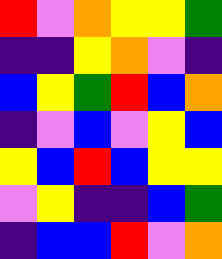[["red", "violet", "orange", "yellow", "yellow", "green"], ["indigo", "indigo", "yellow", "orange", "violet", "indigo"], ["blue", "yellow", "green", "red", "blue", "orange"], ["indigo", "violet", "blue", "violet", "yellow", "blue"], ["yellow", "blue", "red", "blue", "yellow", "yellow"], ["violet", "yellow", "indigo", "indigo", "blue", "green"], ["indigo", "blue", "blue", "red", "violet", "orange"]]